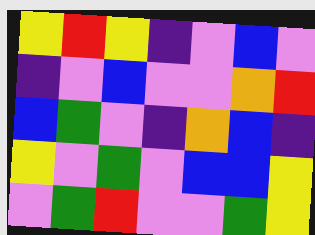[["yellow", "red", "yellow", "indigo", "violet", "blue", "violet"], ["indigo", "violet", "blue", "violet", "violet", "orange", "red"], ["blue", "green", "violet", "indigo", "orange", "blue", "indigo"], ["yellow", "violet", "green", "violet", "blue", "blue", "yellow"], ["violet", "green", "red", "violet", "violet", "green", "yellow"]]